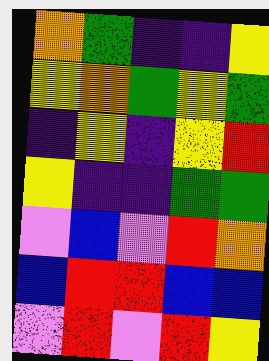[["orange", "green", "indigo", "indigo", "yellow"], ["yellow", "orange", "green", "yellow", "green"], ["indigo", "yellow", "indigo", "yellow", "red"], ["yellow", "indigo", "indigo", "green", "green"], ["violet", "blue", "violet", "red", "orange"], ["blue", "red", "red", "blue", "blue"], ["violet", "red", "violet", "red", "yellow"]]